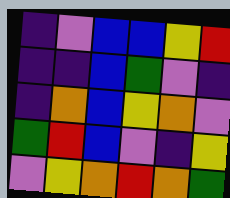[["indigo", "violet", "blue", "blue", "yellow", "red"], ["indigo", "indigo", "blue", "green", "violet", "indigo"], ["indigo", "orange", "blue", "yellow", "orange", "violet"], ["green", "red", "blue", "violet", "indigo", "yellow"], ["violet", "yellow", "orange", "red", "orange", "green"]]